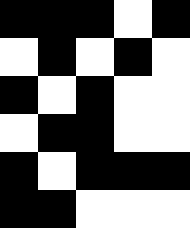[["black", "black", "black", "white", "black"], ["white", "black", "white", "black", "white"], ["black", "white", "black", "white", "white"], ["white", "black", "black", "white", "white"], ["black", "white", "black", "black", "black"], ["black", "black", "white", "white", "white"]]